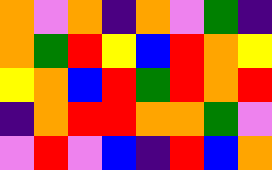[["orange", "violet", "orange", "indigo", "orange", "violet", "green", "indigo"], ["orange", "green", "red", "yellow", "blue", "red", "orange", "yellow"], ["yellow", "orange", "blue", "red", "green", "red", "orange", "red"], ["indigo", "orange", "red", "red", "orange", "orange", "green", "violet"], ["violet", "red", "violet", "blue", "indigo", "red", "blue", "orange"]]